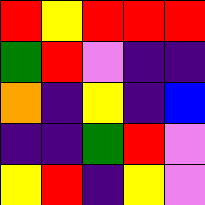[["red", "yellow", "red", "red", "red"], ["green", "red", "violet", "indigo", "indigo"], ["orange", "indigo", "yellow", "indigo", "blue"], ["indigo", "indigo", "green", "red", "violet"], ["yellow", "red", "indigo", "yellow", "violet"]]